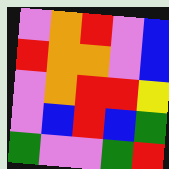[["violet", "orange", "red", "violet", "blue"], ["red", "orange", "orange", "violet", "blue"], ["violet", "orange", "red", "red", "yellow"], ["violet", "blue", "red", "blue", "green"], ["green", "violet", "violet", "green", "red"]]